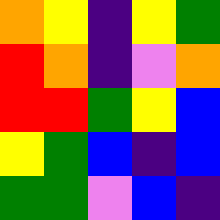[["orange", "yellow", "indigo", "yellow", "green"], ["red", "orange", "indigo", "violet", "orange"], ["red", "red", "green", "yellow", "blue"], ["yellow", "green", "blue", "indigo", "blue"], ["green", "green", "violet", "blue", "indigo"]]